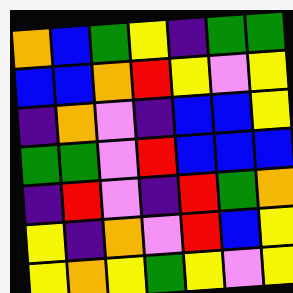[["orange", "blue", "green", "yellow", "indigo", "green", "green"], ["blue", "blue", "orange", "red", "yellow", "violet", "yellow"], ["indigo", "orange", "violet", "indigo", "blue", "blue", "yellow"], ["green", "green", "violet", "red", "blue", "blue", "blue"], ["indigo", "red", "violet", "indigo", "red", "green", "orange"], ["yellow", "indigo", "orange", "violet", "red", "blue", "yellow"], ["yellow", "orange", "yellow", "green", "yellow", "violet", "yellow"]]